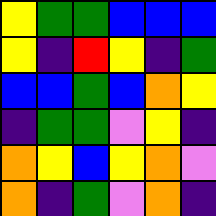[["yellow", "green", "green", "blue", "blue", "blue"], ["yellow", "indigo", "red", "yellow", "indigo", "green"], ["blue", "blue", "green", "blue", "orange", "yellow"], ["indigo", "green", "green", "violet", "yellow", "indigo"], ["orange", "yellow", "blue", "yellow", "orange", "violet"], ["orange", "indigo", "green", "violet", "orange", "indigo"]]